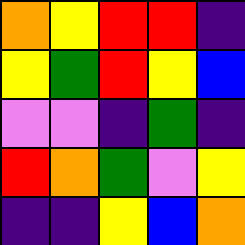[["orange", "yellow", "red", "red", "indigo"], ["yellow", "green", "red", "yellow", "blue"], ["violet", "violet", "indigo", "green", "indigo"], ["red", "orange", "green", "violet", "yellow"], ["indigo", "indigo", "yellow", "blue", "orange"]]